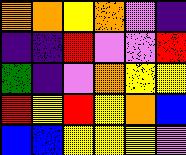[["orange", "orange", "yellow", "orange", "violet", "indigo"], ["indigo", "indigo", "red", "violet", "violet", "red"], ["green", "indigo", "violet", "orange", "yellow", "yellow"], ["red", "yellow", "red", "yellow", "orange", "blue"], ["blue", "blue", "yellow", "yellow", "yellow", "violet"]]